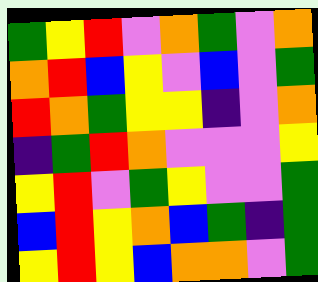[["green", "yellow", "red", "violet", "orange", "green", "violet", "orange"], ["orange", "red", "blue", "yellow", "violet", "blue", "violet", "green"], ["red", "orange", "green", "yellow", "yellow", "indigo", "violet", "orange"], ["indigo", "green", "red", "orange", "violet", "violet", "violet", "yellow"], ["yellow", "red", "violet", "green", "yellow", "violet", "violet", "green"], ["blue", "red", "yellow", "orange", "blue", "green", "indigo", "green"], ["yellow", "red", "yellow", "blue", "orange", "orange", "violet", "green"]]